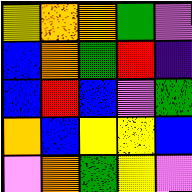[["yellow", "orange", "orange", "green", "violet"], ["blue", "orange", "green", "red", "indigo"], ["blue", "red", "blue", "violet", "green"], ["orange", "blue", "yellow", "yellow", "blue"], ["violet", "orange", "green", "yellow", "violet"]]